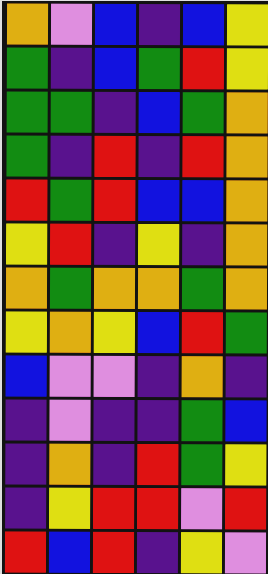[["orange", "violet", "blue", "indigo", "blue", "yellow"], ["green", "indigo", "blue", "green", "red", "yellow"], ["green", "green", "indigo", "blue", "green", "orange"], ["green", "indigo", "red", "indigo", "red", "orange"], ["red", "green", "red", "blue", "blue", "orange"], ["yellow", "red", "indigo", "yellow", "indigo", "orange"], ["orange", "green", "orange", "orange", "green", "orange"], ["yellow", "orange", "yellow", "blue", "red", "green"], ["blue", "violet", "violet", "indigo", "orange", "indigo"], ["indigo", "violet", "indigo", "indigo", "green", "blue"], ["indigo", "orange", "indigo", "red", "green", "yellow"], ["indigo", "yellow", "red", "red", "violet", "red"], ["red", "blue", "red", "indigo", "yellow", "violet"]]